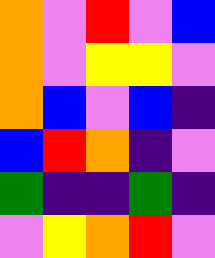[["orange", "violet", "red", "violet", "blue"], ["orange", "violet", "yellow", "yellow", "violet"], ["orange", "blue", "violet", "blue", "indigo"], ["blue", "red", "orange", "indigo", "violet"], ["green", "indigo", "indigo", "green", "indigo"], ["violet", "yellow", "orange", "red", "violet"]]